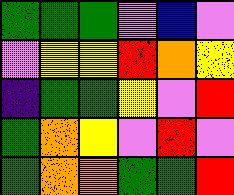[["green", "green", "green", "violet", "blue", "violet"], ["violet", "yellow", "yellow", "red", "orange", "yellow"], ["indigo", "green", "green", "yellow", "violet", "red"], ["green", "orange", "yellow", "violet", "red", "violet"], ["green", "orange", "orange", "green", "green", "red"]]